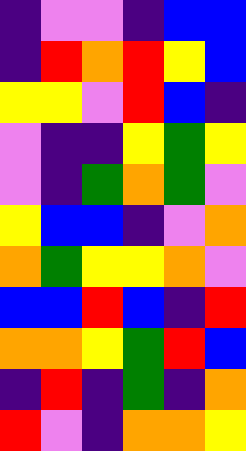[["indigo", "violet", "violet", "indigo", "blue", "blue"], ["indigo", "red", "orange", "red", "yellow", "blue"], ["yellow", "yellow", "violet", "red", "blue", "indigo"], ["violet", "indigo", "indigo", "yellow", "green", "yellow"], ["violet", "indigo", "green", "orange", "green", "violet"], ["yellow", "blue", "blue", "indigo", "violet", "orange"], ["orange", "green", "yellow", "yellow", "orange", "violet"], ["blue", "blue", "red", "blue", "indigo", "red"], ["orange", "orange", "yellow", "green", "red", "blue"], ["indigo", "red", "indigo", "green", "indigo", "orange"], ["red", "violet", "indigo", "orange", "orange", "yellow"]]